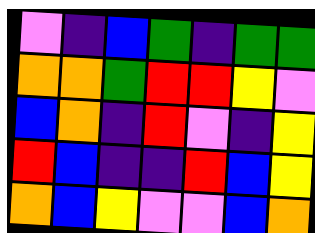[["violet", "indigo", "blue", "green", "indigo", "green", "green"], ["orange", "orange", "green", "red", "red", "yellow", "violet"], ["blue", "orange", "indigo", "red", "violet", "indigo", "yellow"], ["red", "blue", "indigo", "indigo", "red", "blue", "yellow"], ["orange", "blue", "yellow", "violet", "violet", "blue", "orange"]]